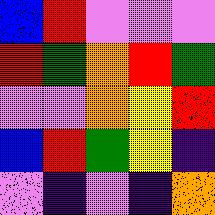[["blue", "red", "violet", "violet", "violet"], ["red", "green", "orange", "red", "green"], ["violet", "violet", "orange", "yellow", "red"], ["blue", "red", "green", "yellow", "indigo"], ["violet", "indigo", "violet", "indigo", "orange"]]